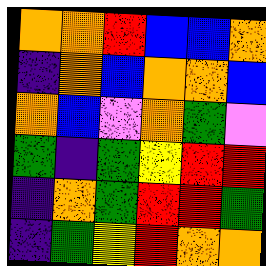[["orange", "orange", "red", "blue", "blue", "orange"], ["indigo", "orange", "blue", "orange", "orange", "blue"], ["orange", "blue", "violet", "orange", "green", "violet"], ["green", "indigo", "green", "yellow", "red", "red"], ["indigo", "orange", "green", "red", "red", "green"], ["indigo", "green", "yellow", "red", "orange", "orange"]]